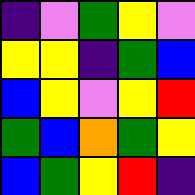[["indigo", "violet", "green", "yellow", "violet"], ["yellow", "yellow", "indigo", "green", "blue"], ["blue", "yellow", "violet", "yellow", "red"], ["green", "blue", "orange", "green", "yellow"], ["blue", "green", "yellow", "red", "indigo"]]